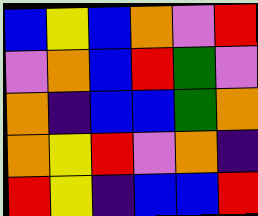[["blue", "yellow", "blue", "orange", "violet", "red"], ["violet", "orange", "blue", "red", "green", "violet"], ["orange", "indigo", "blue", "blue", "green", "orange"], ["orange", "yellow", "red", "violet", "orange", "indigo"], ["red", "yellow", "indigo", "blue", "blue", "red"]]